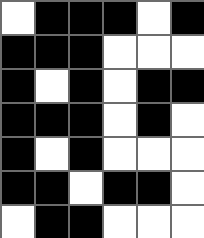[["white", "black", "black", "black", "white", "black"], ["black", "black", "black", "white", "white", "white"], ["black", "white", "black", "white", "black", "black"], ["black", "black", "black", "white", "black", "white"], ["black", "white", "black", "white", "white", "white"], ["black", "black", "white", "black", "black", "white"], ["white", "black", "black", "white", "white", "white"]]